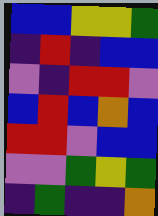[["blue", "blue", "yellow", "yellow", "green"], ["indigo", "red", "indigo", "blue", "blue"], ["violet", "indigo", "red", "red", "violet"], ["blue", "red", "blue", "orange", "blue"], ["red", "red", "violet", "blue", "blue"], ["violet", "violet", "green", "yellow", "green"], ["indigo", "green", "indigo", "indigo", "orange"]]